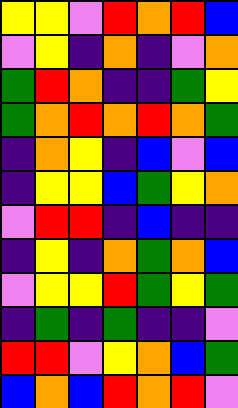[["yellow", "yellow", "violet", "red", "orange", "red", "blue"], ["violet", "yellow", "indigo", "orange", "indigo", "violet", "orange"], ["green", "red", "orange", "indigo", "indigo", "green", "yellow"], ["green", "orange", "red", "orange", "red", "orange", "green"], ["indigo", "orange", "yellow", "indigo", "blue", "violet", "blue"], ["indigo", "yellow", "yellow", "blue", "green", "yellow", "orange"], ["violet", "red", "red", "indigo", "blue", "indigo", "indigo"], ["indigo", "yellow", "indigo", "orange", "green", "orange", "blue"], ["violet", "yellow", "yellow", "red", "green", "yellow", "green"], ["indigo", "green", "indigo", "green", "indigo", "indigo", "violet"], ["red", "red", "violet", "yellow", "orange", "blue", "green"], ["blue", "orange", "blue", "red", "orange", "red", "violet"]]